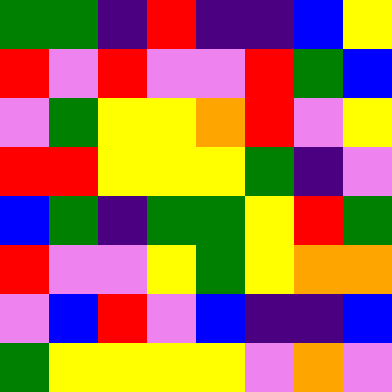[["green", "green", "indigo", "red", "indigo", "indigo", "blue", "yellow"], ["red", "violet", "red", "violet", "violet", "red", "green", "blue"], ["violet", "green", "yellow", "yellow", "orange", "red", "violet", "yellow"], ["red", "red", "yellow", "yellow", "yellow", "green", "indigo", "violet"], ["blue", "green", "indigo", "green", "green", "yellow", "red", "green"], ["red", "violet", "violet", "yellow", "green", "yellow", "orange", "orange"], ["violet", "blue", "red", "violet", "blue", "indigo", "indigo", "blue"], ["green", "yellow", "yellow", "yellow", "yellow", "violet", "orange", "violet"]]